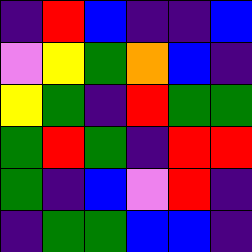[["indigo", "red", "blue", "indigo", "indigo", "blue"], ["violet", "yellow", "green", "orange", "blue", "indigo"], ["yellow", "green", "indigo", "red", "green", "green"], ["green", "red", "green", "indigo", "red", "red"], ["green", "indigo", "blue", "violet", "red", "indigo"], ["indigo", "green", "green", "blue", "blue", "indigo"]]